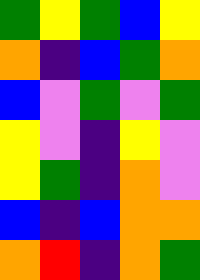[["green", "yellow", "green", "blue", "yellow"], ["orange", "indigo", "blue", "green", "orange"], ["blue", "violet", "green", "violet", "green"], ["yellow", "violet", "indigo", "yellow", "violet"], ["yellow", "green", "indigo", "orange", "violet"], ["blue", "indigo", "blue", "orange", "orange"], ["orange", "red", "indigo", "orange", "green"]]